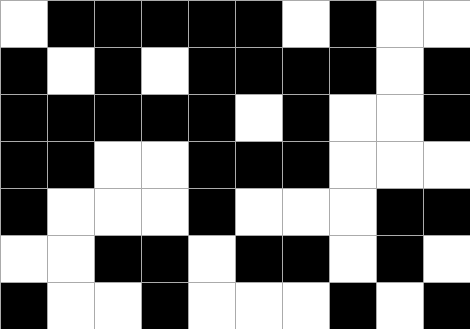[["white", "black", "black", "black", "black", "black", "white", "black", "white", "white"], ["black", "white", "black", "white", "black", "black", "black", "black", "white", "black"], ["black", "black", "black", "black", "black", "white", "black", "white", "white", "black"], ["black", "black", "white", "white", "black", "black", "black", "white", "white", "white"], ["black", "white", "white", "white", "black", "white", "white", "white", "black", "black"], ["white", "white", "black", "black", "white", "black", "black", "white", "black", "white"], ["black", "white", "white", "black", "white", "white", "white", "black", "white", "black"]]